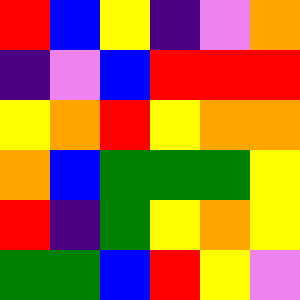[["red", "blue", "yellow", "indigo", "violet", "orange"], ["indigo", "violet", "blue", "red", "red", "red"], ["yellow", "orange", "red", "yellow", "orange", "orange"], ["orange", "blue", "green", "green", "green", "yellow"], ["red", "indigo", "green", "yellow", "orange", "yellow"], ["green", "green", "blue", "red", "yellow", "violet"]]